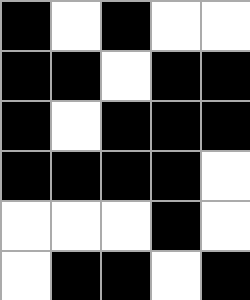[["black", "white", "black", "white", "white"], ["black", "black", "white", "black", "black"], ["black", "white", "black", "black", "black"], ["black", "black", "black", "black", "white"], ["white", "white", "white", "black", "white"], ["white", "black", "black", "white", "black"]]